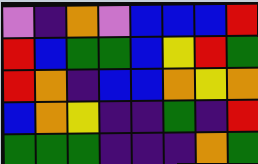[["violet", "indigo", "orange", "violet", "blue", "blue", "blue", "red"], ["red", "blue", "green", "green", "blue", "yellow", "red", "green"], ["red", "orange", "indigo", "blue", "blue", "orange", "yellow", "orange"], ["blue", "orange", "yellow", "indigo", "indigo", "green", "indigo", "red"], ["green", "green", "green", "indigo", "indigo", "indigo", "orange", "green"]]